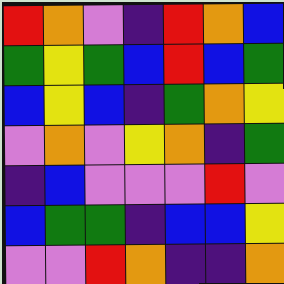[["red", "orange", "violet", "indigo", "red", "orange", "blue"], ["green", "yellow", "green", "blue", "red", "blue", "green"], ["blue", "yellow", "blue", "indigo", "green", "orange", "yellow"], ["violet", "orange", "violet", "yellow", "orange", "indigo", "green"], ["indigo", "blue", "violet", "violet", "violet", "red", "violet"], ["blue", "green", "green", "indigo", "blue", "blue", "yellow"], ["violet", "violet", "red", "orange", "indigo", "indigo", "orange"]]